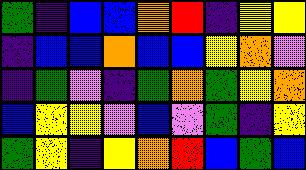[["green", "indigo", "blue", "blue", "orange", "red", "indigo", "yellow", "yellow"], ["indigo", "blue", "blue", "orange", "blue", "blue", "yellow", "orange", "violet"], ["indigo", "green", "violet", "indigo", "green", "orange", "green", "yellow", "orange"], ["blue", "yellow", "yellow", "violet", "blue", "violet", "green", "indigo", "yellow"], ["green", "yellow", "indigo", "yellow", "orange", "red", "blue", "green", "blue"]]